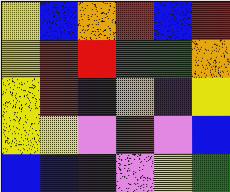[["yellow", "blue", "orange", "red", "blue", "red"], ["yellow", "red", "red", "green", "green", "orange"], ["yellow", "red", "indigo", "orange", "indigo", "yellow"], ["yellow", "yellow", "violet", "red", "violet", "blue"], ["blue", "blue", "indigo", "violet", "yellow", "green"]]